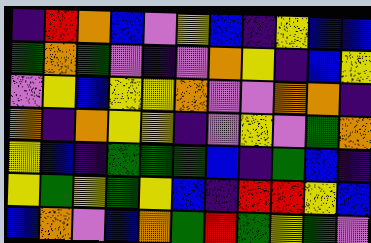[["indigo", "red", "orange", "blue", "violet", "yellow", "blue", "indigo", "yellow", "blue", "blue"], ["green", "orange", "green", "violet", "indigo", "violet", "orange", "yellow", "indigo", "blue", "yellow"], ["violet", "yellow", "blue", "yellow", "yellow", "orange", "violet", "violet", "orange", "orange", "indigo"], ["orange", "indigo", "orange", "yellow", "yellow", "indigo", "violet", "yellow", "violet", "green", "orange"], ["yellow", "blue", "indigo", "green", "green", "green", "blue", "indigo", "green", "blue", "indigo"], ["yellow", "green", "yellow", "green", "yellow", "blue", "indigo", "red", "red", "yellow", "blue"], ["blue", "orange", "violet", "blue", "orange", "green", "red", "green", "yellow", "green", "violet"]]